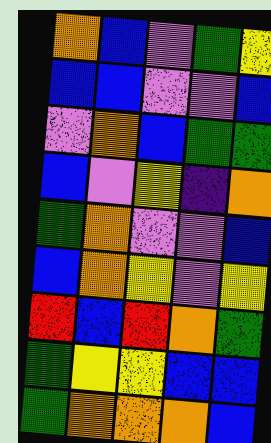[["orange", "blue", "violet", "green", "yellow"], ["blue", "blue", "violet", "violet", "blue"], ["violet", "orange", "blue", "green", "green"], ["blue", "violet", "yellow", "indigo", "orange"], ["green", "orange", "violet", "violet", "blue"], ["blue", "orange", "yellow", "violet", "yellow"], ["red", "blue", "red", "orange", "green"], ["green", "yellow", "yellow", "blue", "blue"], ["green", "orange", "orange", "orange", "blue"]]